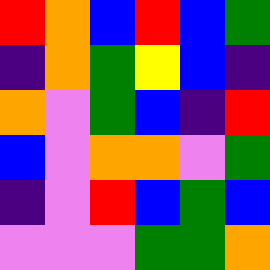[["red", "orange", "blue", "red", "blue", "green"], ["indigo", "orange", "green", "yellow", "blue", "indigo"], ["orange", "violet", "green", "blue", "indigo", "red"], ["blue", "violet", "orange", "orange", "violet", "green"], ["indigo", "violet", "red", "blue", "green", "blue"], ["violet", "violet", "violet", "green", "green", "orange"]]